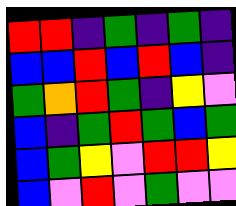[["red", "red", "indigo", "green", "indigo", "green", "indigo"], ["blue", "blue", "red", "blue", "red", "blue", "indigo"], ["green", "orange", "red", "green", "indigo", "yellow", "violet"], ["blue", "indigo", "green", "red", "green", "blue", "green"], ["blue", "green", "yellow", "violet", "red", "red", "yellow"], ["blue", "violet", "red", "violet", "green", "violet", "violet"]]